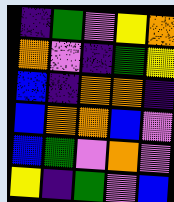[["indigo", "green", "violet", "yellow", "orange"], ["orange", "violet", "indigo", "green", "yellow"], ["blue", "indigo", "orange", "orange", "indigo"], ["blue", "orange", "orange", "blue", "violet"], ["blue", "green", "violet", "orange", "violet"], ["yellow", "indigo", "green", "violet", "blue"]]